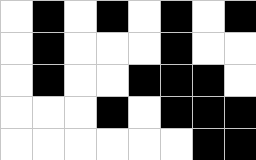[["white", "black", "white", "black", "white", "black", "white", "black"], ["white", "black", "white", "white", "white", "black", "white", "white"], ["white", "black", "white", "white", "black", "black", "black", "white"], ["white", "white", "white", "black", "white", "black", "black", "black"], ["white", "white", "white", "white", "white", "white", "black", "black"]]